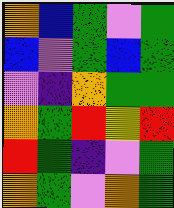[["orange", "blue", "green", "violet", "green"], ["blue", "violet", "green", "blue", "green"], ["violet", "indigo", "orange", "green", "green"], ["orange", "green", "red", "yellow", "red"], ["red", "green", "indigo", "violet", "green"], ["orange", "green", "violet", "orange", "green"]]